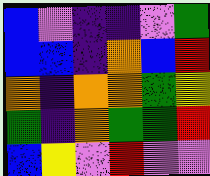[["blue", "violet", "indigo", "indigo", "violet", "green"], ["blue", "blue", "indigo", "orange", "blue", "red"], ["orange", "indigo", "orange", "orange", "green", "yellow"], ["green", "indigo", "orange", "green", "green", "red"], ["blue", "yellow", "violet", "red", "violet", "violet"]]